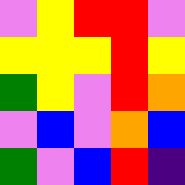[["violet", "yellow", "red", "red", "violet"], ["yellow", "yellow", "yellow", "red", "yellow"], ["green", "yellow", "violet", "red", "orange"], ["violet", "blue", "violet", "orange", "blue"], ["green", "violet", "blue", "red", "indigo"]]